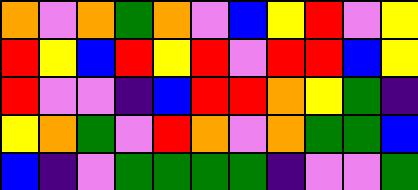[["orange", "violet", "orange", "green", "orange", "violet", "blue", "yellow", "red", "violet", "yellow"], ["red", "yellow", "blue", "red", "yellow", "red", "violet", "red", "red", "blue", "yellow"], ["red", "violet", "violet", "indigo", "blue", "red", "red", "orange", "yellow", "green", "indigo"], ["yellow", "orange", "green", "violet", "red", "orange", "violet", "orange", "green", "green", "blue"], ["blue", "indigo", "violet", "green", "green", "green", "green", "indigo", "violet", "violet", "green"]]